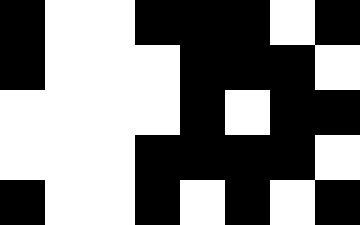[["black", "white", "white", "black", "black", "black", "white", "black"], ["black", "white", "white", "white", "black", "black", "black", "white"], ["white", "white", "white", "white", "black", "white", "black", "black"], ["white", "white", "white", "black", "black", "black", "black", "white"], ["black", "white", "white", "black", "white", "black", "white", "black"]]